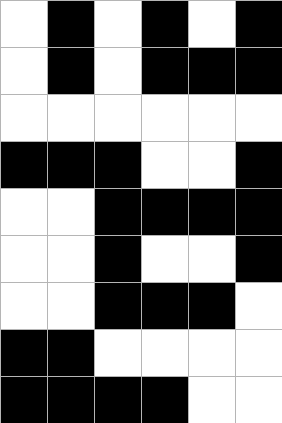[["white", "black", "white", "black", "white", "black"], ["white", "black", "white", "black", "black", "black"], ["white", "white", "white", "white", "white", "white"], ["black", "black", "black", "white", "white", "black"], ["white", "white", "black", "black", "black", "black"], ["white", "white", "black", "white", "white", "black"], ["white", "white", "black", "black", "black", "white"], ["black", "black", "white", "white", "white", "white"], ["black", "black", "black", "black", "white", "white"]]